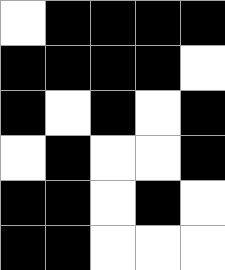[["white", "black", "black", "black", "black"], ["black", "black", "black", "black", "white"], ["black", "white", "black", "white", "black"], ["white", "black", "white", "white", "black"], ["black", "black", "white", "black", "white"], ["black", "black", "white", "white", "white"]]